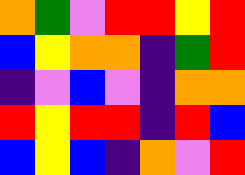[["orange", "green", "violet", "red", "red", "yellow", "red"], ["blue", "yellow", "orange", "orange", "indigo", "green", "red"], ["indigo", "violet", "blue", "violet", "indigo", "orange", "orange"], ["red", "yellow", "red", "red", "indigo", "red", "blue"], ["blue", "yellow", "blue", "indigo", "orange", "violet", "red"]]